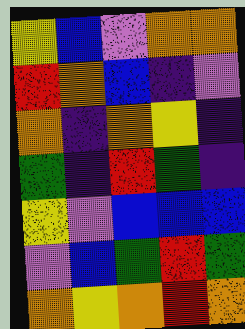[["yellow", "blue", "violet", "orange", "orange"], ["red", "orange", "blue", "indigo", "violet"], ["orange", "indigo", "orange", "yellow", "indigo"], ["green", "indigo", "red", "green", "indigo"], ["yellow", "violet", "blue", "blue", "blue"], ["violet", "blue", "green", "red", "green"], ["orange", "yellow", "orange", "red", "orange"]]